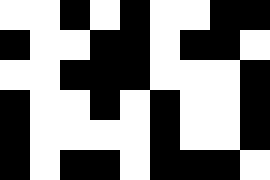[["white", "white", "black", "white", "black", "white", "white", "black", "black"], ["black", "white", "white", "black", "black", "white", "black", "black", "white"], ["white", "white", "black", "black", "black", "white", "white", "white", "black"], ["black", "white", "white", "black", "white", "black", "white", "white", "black"], ["black", "white", "white", "white", "white", "black", "white", "white", "black"], ["black", "white", "black", "black", "white", "black", "black", "black", "white"]]